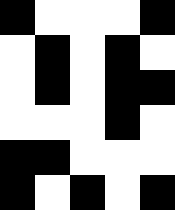[["black", "white", "white", "white", "black"], ["white", "black", "white", "black", "white"], ["white", "black", "white", "black", "black"], ["white", "white", "white", "black", "white"], ["black", "black", "white", "white", "white"], ["black", "white", "black", "white", "black"]]